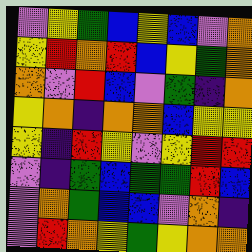[["violet", "yellow", "green", "blue", "yellow", "blue", "violet", "orange"], ["yellow", "red", "orange", "red", "blue", "yellow", "green", "orange"], ["orange", "violet", "red", "blue", "violet", "green", "indigo", "orange"], ["yellow", "orange", "indigo", "orange", "orange", "blue", "yellow", "yellow"], ["yellow", "indigo", "red", "yellow", "violet", "yellow", "red", "red"], ["violet", "indigo", "green", "blue", "green", "green", "red", "blue"], ["violet", "orange", "green", "blue", "blue", "violet", "orange", "indigo"], ["violet", "red", "orange", "yellow", "green", "yellow", "orange", "orange"]]